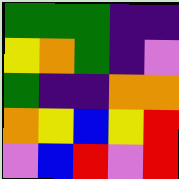[["green", "green", "green", "indigo", "indigo"], ["yellow", "orange", "green", "indigo", "violet"], ["green", "indigo", "indigo", "orange", "orange"], ["orange", "yellow", "blue", "yellow", "red"], ["violet", "blue", "red", "violet", "red"]]